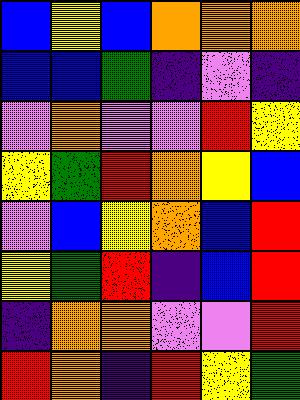[["blue", "yellow", "blue", "orange", "orange", "orange"], ["blue", "blue", "green", "indigo", "violet", "indigo"], ["violet", "orange", "violet", "violet", "red", "yellow"], ["yellow", "green", "red", "orange", "yellow", "blue"], ["violet", "blue", "yellow", "orange", "blue", "red"], ["yellow", "green", "red", "indigo", "blue", "red"], ["indigo", "orange", "orange", "violet", "violet", "red"], ["red", "orange", "indigo", "red", "yellow", "green"]]